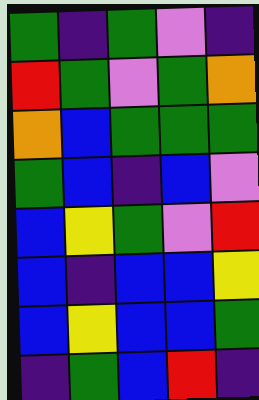[["green", "indigo", "green", "violet", "indigo"], ["red", "green", "violet", "green", "orange"], ["orange", "blue", "green", "green", "green"], ["green", "blue", "indigo", "blue", "violet"], ["blue", "yellow", "green", "violet", "red"], ["blue", "indigo", "blue", "blue", "yellow"], ["blue", "yellow", "blue", "blue", "green"], ["indigo", "green", "blue", "red", "indigo"]]